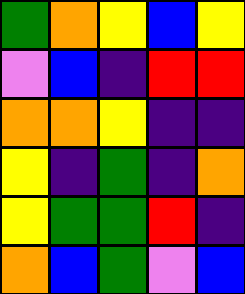[["green", "orange", "yellow", "blue", "yellow"], ["violet", "blue", "indigo", "red", "red"], ["orange", "orange", "yellow", "indigo", "indigo"], ["yellow", "indigo", "green", "indigo", "orange"], ["yellow", "green", "green", "red", "indigo"], ["orange", "blue", "green", "violet", "blue"]]